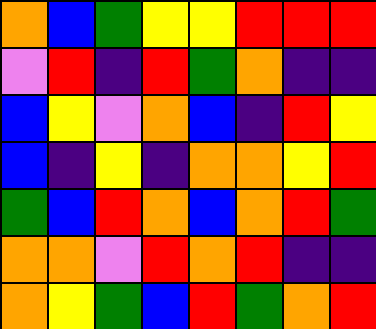[["orange", "blue", "green", "yellow", "yellow", "red", "red", "red"], ["violet", "red", "indigo", "red", "green", "orange", "indigo", "indigo"], ["blue", "yellow", "violet", "orange", "blue", "indigo", "red", "yellow"], ["blue", "indigo", "yellow", "indigo", "orange", "orange", "yellow", "red"], ["green", "blue", "red", "orange", "blue", "orange", "red", "green"], ["orange", "orange", "violet", "red", "orange", "red", "indigo", "indigo"], ["orange", "yellow", "green", "blue", "red", "green", "orange", "red"]]